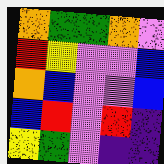[["orange", "green", "green", "orange", "violet"], ["red", "yellow", "violet", "violet", "blue"], ["orange", "blue", "violet", "violet", "blue"], ["blue", "red", "violet", "red", "indigo"], ["yellow", "green", "violet", "indigo", "indigo"]]